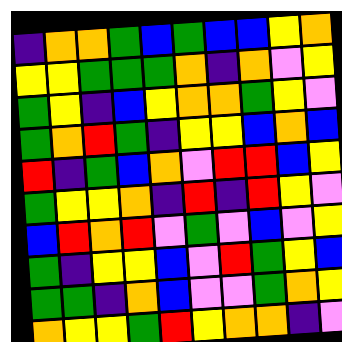[["indigo", "orange", "orange", "green", "blue", "green", "blue", "blue", "yellow", "orange"], ["yellow", "yellow", "green", "green", "green", "orange", "indigo", "orange", "violet", "yellow"], ["green", "yellow", "indigo", "blue", "yellow", "orange", "orange", "green", "yellow", "violet"], ["green", "orange", "red", "green", "indigo", "yellow", "yellow", "blue", "orange", "blue"], ["red", "indigo", "green", "blue", "orange", "violet", "red", "red", "blue", "yellow"], ["green", "yellow", "yellow", "orange", "indigo", "red", "indigo", "red", "yellow", "violet"], ["blue", "red", "orange", "red", "violet", "green", "violet", "blue", "violet", "yellow"], ["green", "indigo", "yellow", "yellow", "blue", "violet", "red", "green", "yellow", "blue"], ["green", "green", "indigo", "orange", "blue", "violet", "violet", "green", "orange", "yellow"], ["orange", "yellow", "yellow", "green", "red", "yellow", "orange", "orange", "indigo", "violet"]]